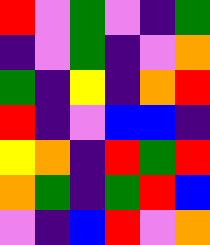[["red", "violet", "green", "violet", "indigo", "green"], ["indigo", "violet", "green", "indigo", "violet", "orange"], ["green", "indigo", "yellow", "indigo", "orange", "red"], ["red", "indigo", "violet", "blue", "blue", "indigo"], ["yellow", "orange", "indigo", "red", "green", "red"], ["orange", "green", "indigo", "green", "red", "blue"], ["violet", "indigo", "blue", "red", "violet", "orange"]]